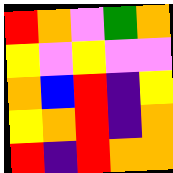[["red", "orange", "violet", "green", "orange"], ["yellow", "violet", "yellow", "violet", "violet"], ["orange", "blue", "red", "indigo", "yellow"], ["yellow", "orange", "red", "indigo", "orange"], ["red", "indigo", "red", "orange", "orange"]]